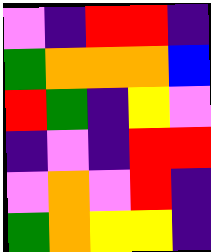[["violet", "indigo", "red", "red", "indigo"], ["green", "orange", "orange", "orange", "blue"], ["red", "green", "indigo", "yellow", "violet"], ["indigo", "violet", "indigo", "red", "red"], ["violet", "orange", "violet", "red", "indigo"], ["green", "orange", "yellow", "yellow", "indigo"]]